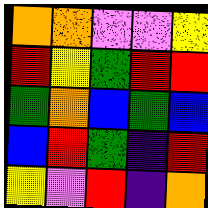[["orange", "orange", "violet", "violet", "yellow"], ["red", "yellow", "green", "red", "red"], ["green", "orange", "blue", "green", "blue"], ["blue", "red", "green", "indigo", "red"], ["yellow", "violet", "red", "indigo", "orange"]]